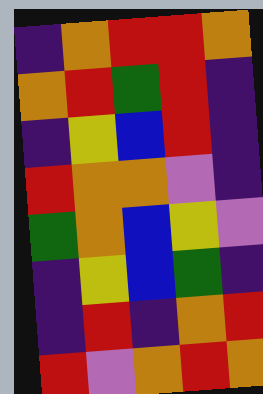[["indigo", "orange", "red", "red", "orange"], ["orange", "red", "green", "red", "indigo"], ["indigo", "yellow", "blue", "red", "indigo"], ["red", "orange", "orange", "violet", "indigo"], ["green", "orange", "blue", "yellow", "violet"], ["indigo", "yellow", "blue", "green", "indigo"], ["indigo", "red", "indigo", "orange", "red"], ["red", "violet", "orange", "red", "orange"]]